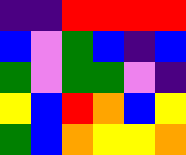[["indigo", "indigo", "red", "red", "red", "red"], ["blue", "violet", "green", "blue", "indigo", "blue"], ["green", "violet", "green", "green", "violet", "indigo"], ["yellow", "blue", "red", "orange", "blue", "yellow"], ["green", "blue", "orange", "yellow", "yellow", "orange"]]